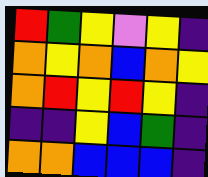[["red", "green", "yellow", "violet", "yellow", "indigo"], ["orange", "yellow", "orange", "blue", "orange", "yellow"], ["orange", "red", "yellow", "red", "yellow", "indigo"], ["indigo", "indigo", "yellow", "blue", "green", "indigo"], ["orange", "orange", "blue", "blue", "blue", "indigo"]]